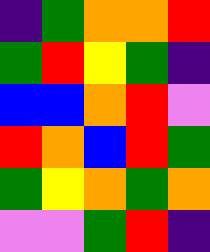[["indigo", "green", "orange", "orange", "red"], ["green", "red", "yellow", "green", "indigo"], ["blue", "blue", "orange", "red", "violet"], ["red", "orange", "blue", "red", "green"], ["green", "yellow", "orange", "green", "orange"], ["violet", "violet", "green", "red", "indigo"]]